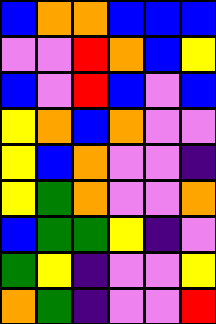[["blue", "orange", "orange", "blue", "blue", "blue"], ["violet", "violet", "red", "orange", "blue", "yellow"], ["blue", "violet", "red", "blue", "violet", "blue"], ["yellow", "orange", "blue", "orange", "violet", "violet"], ["yellow", "blue", "orange", "violet", "violet", "indigo"], ["yellow", "green", "orange", "violet", "violet", "orange"], ["blue", "green", "green", "yellow", "indigo", "violet"], ["green", "yellow", "indigo", "violet", "violet", "yellow"], ["orange", "green", "indigo", "violet", "violet", "red"]]